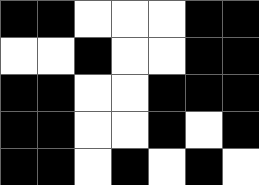[["black", "black", "white", "white", "white", "black", "black"], ["white", "white", "black", "white", "white", "black", "black"], ["black", "black", "white", "white", "black", "black", "black"], ["black", "black", "white", "white", "black", "white", "black"], ["black", "black", "white", "black", "white", "black", "white"]]